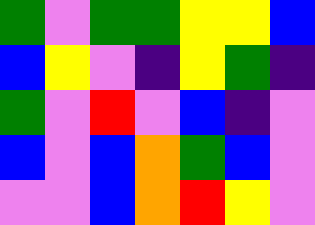[["green", "violet", "green", "green", "yellow", "yellow", "blue"], ["blue", "yellow", "violet", "indigo", "yellow", "green", "indigo"], ["green", "violet", "red", "violet", "blue", "indigo", "violet"], ["blue", "violet", "blue", "orange", "green", "blue", "violet"], ["violet", "violet", "blue", "orange", "red", "yellow", "violet"]]